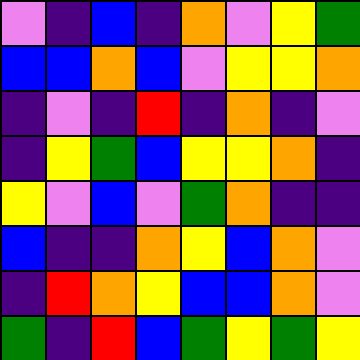[["violet", "indigo", "blue", "indigo", "orange", "violet", "yellow", "green"], ["blue", "blue", "orange", "blue", "violet", "yellow", "yellow", "orange"], ["indigo", "violet", "indigo", "red", "indigo", "orange", "indigo", "violet"], ["indigo", "yellow", "green", "blue", "yellow", "yellow", "orange", "indigo"], ["yellow", "violet", "blue", "violet", "green", "orange", "indigo", "indigo"], ["blue", "indigo", "indigo", "orange", "yellow", "blue", "orange", "violet"], ["indigo", "red", "orange", "yellow", "blue", "blue", "orange", "violet"], ["green", "indigo", "red", "blue", "green", "yellow", "green", "yellow"]]